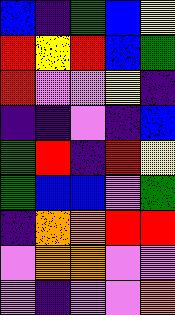[["blue", "indigo", "green", "blue", "yellow"], ["red", "yellow", "red", "blue", "green"], ["red", "violet", "violet", "yellow", "indigo"], ["indigo", "indigo", "violet", "indigo", "blue"], ["green", "red", "indigo", "red", "yellow"], ["green", "blue", "blue", "violet", "green"], ["indigo", "orange", "orange", "red", "red"], ["violet", "orange", "orange", "violet", "violet"], ["violet", "indigo", "violet", "violet", "orange"]]